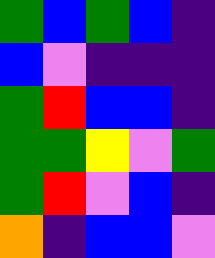[["green", "blue", "green", "blue", "indigo"], ["blue", "violet", "indigo", "indigo", "indigo"], ["green", "red", "blue", "blue", "indigo"], ["green", "green", "yellow", "violet", "green"], ["green", "red", "violet", "blue", "indigo"], ["orange", "indigo", "blue", "blue", "violet"]]